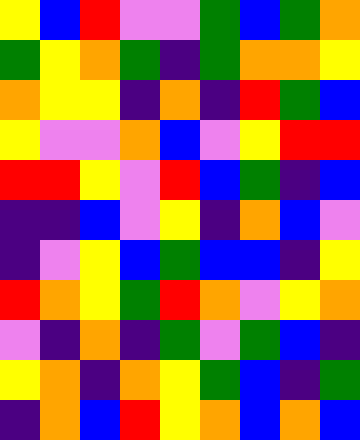[["yellow", "blue", "red", "violet", "violet", "green", "blue", "green", "orange"], ["green", "yellow", "orange", "green", "indigo", "green", "orange", "orange", "yellow"], ["orange", "yellow", "yellow", "indigo", "orange", "indigo", "red", "green", "blue"], ["yellow", "violet", "violet", "orange", "blue", "violet", "yellow", "red", "red"], ["red", "red", "yellow", "violet", "red", "blue", "green", "indigo", "blue"], ["indigo", "indigo", "blue", "violet", "yellow", "indigo", "orange", "blue", "violet"], ["indigo", "violet", "yellow", "blue", "green", "blue", "blue", "indigo", "yellow"], ["red", "orange", "yellow", "green", "red", "orange", "violet", "yellow", "orange"], ["violet", "indigo", "orange", "indigo", "green", "violet", "green", "blue", "indigo"], ["yellow", "orange", "indigo", "orange", "yellow", "green", "blue", "indigo", "green"], ["indigo", "orange", "blue", "red", "yellow", "orange", "blue", "orange", "blue"]]